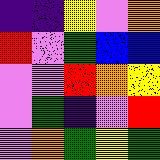[["indigo", "indigo", "yellow", "violet", "orange"], ["red", "violet", "green", "blue", "blue"], ["violet", "violet", "red", "orange", "yellow"], ["violet", "green", "indigo", "violet", "red"], ["violet", "orange", "green", "yellow", "green"]]